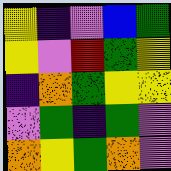[["yellow", "indigo", "violet", "blue", "green"], ["yellow", "violet", "red", "green", "yellow"], ["indigo", "orange", "green", "yellow", "yellow"], ["violet", "green", "indigo", "green", "violet"], ["orange", "yellow", "green", "orange", "violet"]]